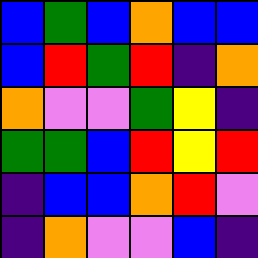[["blue", "green", "blue", "orange", "blue", "blue"], ["blue", "red", "green", "red", "indigo", "orange"], ["orange", "violet", "violet", "green", "yellow", "indigo"], ["green", "green", "blue", "red", "yellow", "red"], ["indigo", "blue", "blue", "orange", "red", "violet"], ["indigo", "orange", "violet", "violet", "blue", "indigo"]]